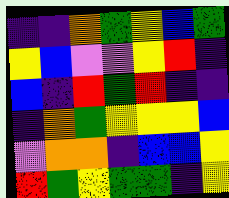[["indigo", "indigo", "orange", "green", "yellow", "blue", "green"], ["yellow", "blue", "violet", "violet", "yellow", "red", "indigo"], ["blue", "indigo", "red", "green", "red", "indigo", "indigo"], ["indigo", "orange", "green", "yellow", "yellow", "yellow", "blue"], ["violet", "orange", "orange", "indigo", "blue", "blue", "yellow"], ["red", "green", "yellow", "green", "green", "indigo", "yellow"]]